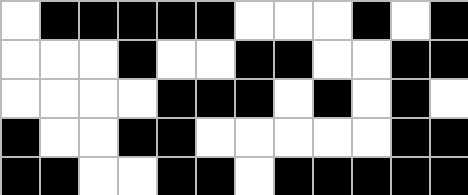[["white", "black", "black", "black", "black", "black", "white", "white", "white", "black", "white", "black"], ["white", "white", "white", "black", "white", "white", "black", "black", "white", "white", "black", "black"], ["white", "white", "white", "white", "black", "black", "black", "white", "black", "white", "black", "white"], ["black", "white", "white", "black", "black", "white", "white", "white", "white", "white", "black", "black"], ["black", "black", "white", "white", "black", "black", "white", "black", "black", "black", "black", "black"]]